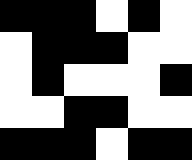[["black", "black", "black", "white", "black", "white"], ["white", "black", "black", "black", "white", "white"], ["white", "black", "white", "white", "white", "black"], ["white", "white", "black", "black", "white", "white"], ["black", "black", "black", "white", "black", "black"]]